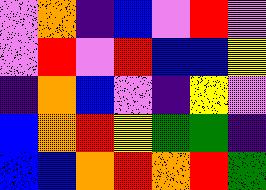[["violet", "orange", "indigo", "blue", "violet", "red", "violet"], ["violet", "red", "violet", "red", "blue", "blue", "yellow"], ["indigo", "orange", "blue", "violet", "indigo", "yellow", "violet"], ["blue", "orange", "red", "yellow", "green", "green", "indigo"], ["blue", "blue", "orange", "red", "orange", "red", "green"]]